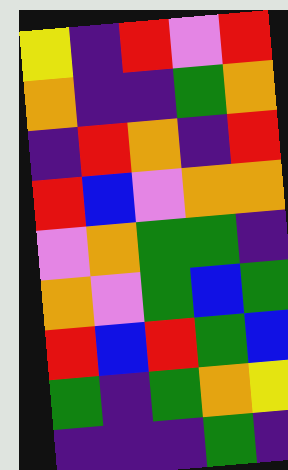[["yellow", "indigo", "red", "violet", "red"], ["orange", "indigo", "indigo", "green", "orange"], ["indigo", "red", "orange", "indigo", "red"], ["red", "blue", "violet", "orange", "orange"], ["violet", "orange", "green", "green", "indigo"], ["orange", "violet", "green", "blue", "green"], ["red", "blue", "red", "green", "blue"], ["green", "indigo", "green", "orange", "yellow"], ["indigo", "indigo", "indigo", "green", "indigo"]]